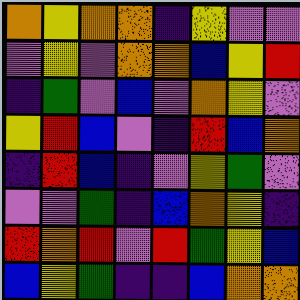[["orange", "yellow", "orange", "orange", "indigo", "yellow", "violet", "violet"], ["violet", "yellow", "violet", "orange", "orange", "blue", "yellow", "red"], ["indigo", "green", "violet", "blue", "violet", "orange", "yellow", "violet"], ["yellow", "red", "blue", "violet", "indigo", "red", "blue", "orange"], ["indigo", "red", "blue", "indigo", "violet", "yellow", "green", "violet"], ["violet", "violet", "green", "indigo", "blue", "orange", "yellow", "indigo"], ["red", "orange", "red", "violet", "red", "green", "yellow", "blue"], ["blue", "yellow", "green", "indigo", "indigo", "blue", "orange", "orange"]]